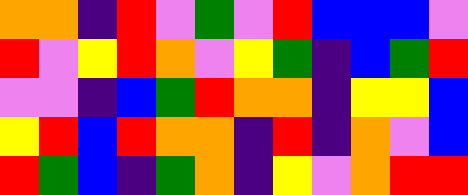[["orange", "orange", "indigo", "red", "violet", "green", "violet", "red", "blue", "blue", "blue", "violet"], ["red", "violet", "yellow", "red", "orange", "violet", "yellow", "green", "indigo", "blue", "green", "red"], ["violet", "violet", "indigo", "blue", "green", "red", "orange", "orange", "indigo", "yellow", "yellow", "blue"], ["yellow", "red", "blue", "red", "orange", "orange", "indigo", "red", "indigo", "orange", "violet", "blue"], ["red", "green", "blue", "indigo", "green", "orange", "indigo", "yellow", "violet", "orange", "red", "red"]]